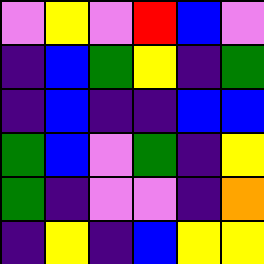[["violet", "yellow", "violet", "red", "blue", "violet"], ["indigo", "blue", "green", "yellow", "indigo", "green"], ["indigo", "blue", "indigo", "indigo", "blue", "blue"], ["green", "blue", "violet", "green", "indigo", "yellow"], ["green", "indigo", "violet", "violet", "indigo", "orange"], ["indigo", "yellow", "indigo", "blue", "yellow", "yellow"]]